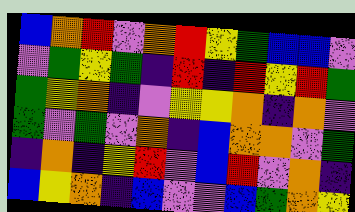[["blue", "orange", "red", "violet", "orange", "red", "yellow", "green", "blue", "blue", "violet"], ["violet", "green", "yellow", "green", "indigo", "red", "indigo", "red", "yellow", "red", "green"], ["green", "yellow", "orange", "indigo", "violet", "yellow", "yellow", "orange", "indigo", "orange", "violet"], ["green", "violet", "green", "violet", "orange", "indigo", "blue", "orange", "orange", "violet", "green"], ["indigo", "orange", "indigo", "yellow", "red", "violet", "blue", "red", "violet", "orange", "indigo"], ["blue", "yellow", "orange", "indigo", "blue", "violet", "violet", "blue", "green", "orange", "yellow"]]